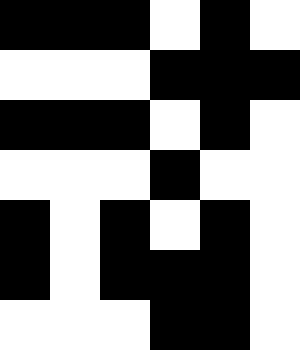[["black", "black", "black", "white", "black", "white"], ["white", "white", "white", "black", "black", "black"], ["black", "black", "black", "white", "black", "white"], ["white", "white", "white", "black", "white", "white"], ["black", "white", "black", "white", "black", "white"], ["black", "white", "black", "black", "black", "white"], ["white", "white", "white", "black", "black", "white"]]